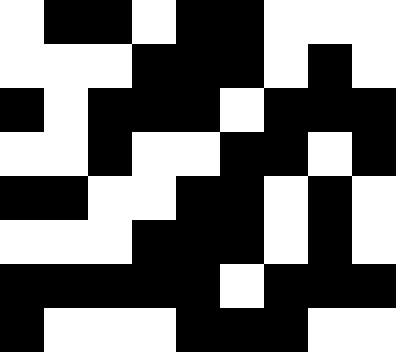[["white", "black", "black", "white", "black", "black", "white", "white", "white"], ["white", "white", "white", "black", "black", "black", "white", "black", "white"], ["black", "white", "black", "black", "black", "white", "black", "black", "black"], ["white", "white", "black", "white", "white", "black", "black", "white", "black"], ["black", "black", "white", "white", "black", "black", "white", "black", "white"], ["white", "white", "white", "black", "black", "black", "white", "black", "white"], ["black", "black", "black", "black", "black", "white", "black", "black", "black"], ["black", "white", "white", "white", "black", "black", "black", "white", "white"]]